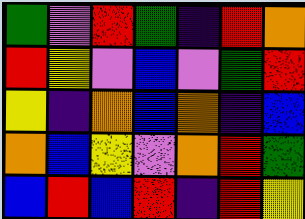[["green", "violet", "red", "green", "indigo", "red", "orange"], ["red", "yellow", "violet", "blue", "violet", "green", "red"], ["yellow", "indigo", "orange", "blue", "orange", "indigo", "blue"], ["orange", "blue", "yellow", "violet", "orange", "red", "green"], ["blue", "red", "blue", "red", "indigo", "red", "yellow"]]